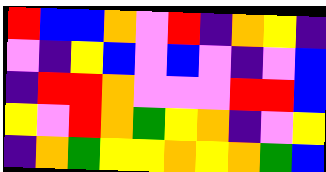[["red", "blue", "blue", "orange", "violet", "red", "indigo", "orange", "yellow", "indigo"], ["violet", "indigo", "yellow", "blue", "violet", "blue", "violet", "indigo", "violet", "blue"], ["indigo", "red", "red", "orange", "violet", "violet", "violet", "red", "red", "blue"], ["yellow", "violet", "red", "orange", "green", "yellow", "orange", "indigo", "violet", "yellow"], ["indigo", "orange", "green", "yellow", "yellow", "orange", "yellow", "orange", "green", "blue"]]